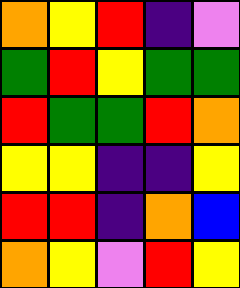[["orange", "yellow", "red", "indigo", "violet"], ["green", "red", "yellow", "green", "green"], ["red", "green", "green", "red", "orange"], ["yellow", "yellow", "indigo", "indigo", "yellow"], ["red", "red", "indigo", "orange", "blue"], ["orange", "yellow", "violet", "red", "yellow"]]